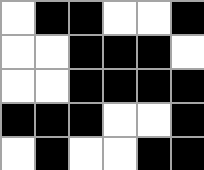[["white", "black", "black", "white", "white", "black"], ["white", "white", "black", "black", "black", "white"], ["white", "white", "black", "black", "black", "black"], ["black", "black", "black", "white", "white", "black"], ["white", "black", "white", "white", "black", "black"]]